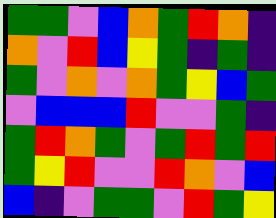[["green", "green", "violet", "blue", "orange", "green", "red", "orange", "indigo"], ["orange", "violet", "red", "blue", "yellow", "green", "indigo", "green", "indigo"], ["green", "violet", "orange", "violet", "orange", "green", "yellow", "blue", "green"], ["violet", "blue", "blue", "blue", "red", "violet", "violet", "green", "indigo"], ["green", "red", "orange", "green", "violet", "green", "red", "green", "red"], ["green", "yellow", "red", "violet", "violet", "red", "orange", "violet", "blue"], ["blue", "indigo", "violet", "green", "green", "violet", "red", "green", "yellow"]]